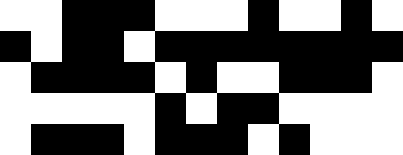[["white", "white", "black", "black", "black", "white", "white", "white", "black", "white", "white", "black", "white"], ["black", "white", "black", "black", "white", "black", "black", "black", "black", "black", "black", "black", "black"], ["white", "black", "black", "black", "black", "white", "black", "white", "white", "black", "black", "black", "white"], ["white", "white", "white", "white", "white", "black", "white", "black", "black", "white", "white", "white", "white"], ["white", "black", "black", "black", "white", "black", "black", "black", "white", "black", "white", "white", "white"]]